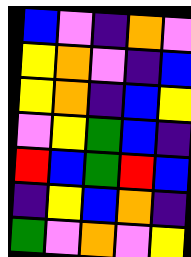[["blue", "violet", "indigo", "orange", "violet"], ["yellow", "orange", "violet", "indigo", "blue"], ["yellow", "orange", "indigo", "blue", "yellow"], ["violet", "yellow", "green", "blue", "indigo"], ["red", "blue", "green", "red", "blue"], ["indigo", "yellow", "blue", "orange", "indigo"], ["green", "violet", "orange", "violet", "yellow"]]